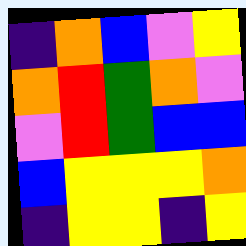[["indigo", "orange", "blue", "violet", "yellow"], ["orange", "red", "green", "orange", "violet"], ["violet", "red", "green", "blue", "blue"], ["blue", "yellow", "yellow", "yellow", "orange"], ["indigo", "yellow", "yellow", "indigo", "yellow"]]